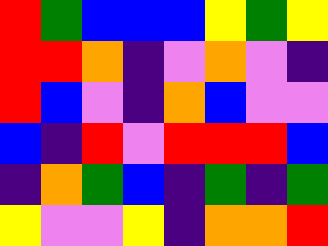[["red", "green", "blue", "blue", "blue", "yellow", "green", "yellow"], ["red", "red", "orange", "indigo", "violet", "orange", "violet", "indigo"], ["red", "blue", "violet", "indigo", "orange", "blue", "violet", "violet"], ["blue", "indigo", "red", "violet", "red", "red", "red", "blue"], ["indigo", "orange", "green", "blue", "indigo", "green", "indigo", "green"], ["yellow", "violet", "violet", "yellow", "indigo", "orange", "orange", "red"]]